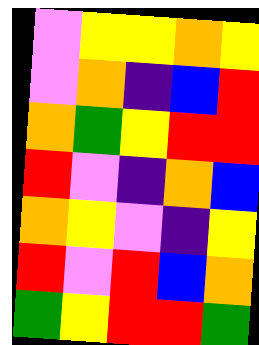[["violet", "yellow", "yellow", "orange", "yellow"], ["violet", "orange", "indigo", "blue", "red"], ["orange", "green", "yellow", "red", "red"], ["red", "violet", "indigo", "orange", "blue"], ["orange", "yellow", "violet", "indigo", "yellow"], ["red", "violet", "red", "blue", "orange"], ["green", "yellow", "red", "red", "green"]]